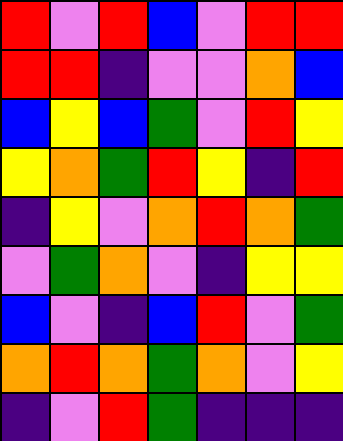[["red", "violet", "red", "blue", "violet", "red", "red"], ["red", "red", "indigo", "violet", "violet", "orange", "blue"], ["blue", "yellow", "blue", "green", "violet", "red", "yellow"], ["yellow", "orange", "green", "red", "yellow", "indigo", "red"], ["indigo", "yellow", "violet", "orange", "red", "orange", "green"], ["violet", "green", "orange", "violet", "indigo", "yellow", "yellow"], ["blue", "violet", "indigo", "blue", "red", "violet", "green"], ["orange", "red", "orange", "green", "orange", "violet", "yellow"], ["indigo", "violet", "red", "green", "indigo", "indigo", "indigo"]]